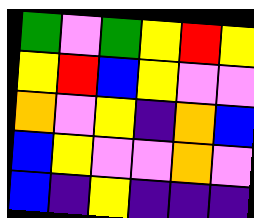[["green", "violet", "green", "yellow", "red", "yellow"], ["yellow", "red", "blue", "yellow", "violet", "violet"], ["orange", "violet", "yellow", "indigo", "orange", "blue"], ["blue", "yellow", "violet", "violet", "orange", "violet"], ["blue", "indigo", "yellow", "indigo", "indigo", "indigo"]]